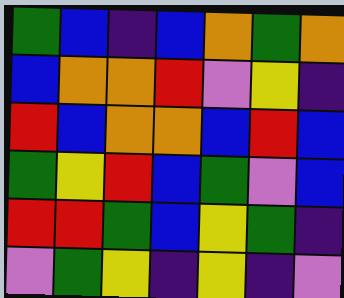[["green", "blue", "indigo", "blue", "orange", "green", "orange"], ["blue", "orange", "orange", "red", "violet", "yellow", "indigo"], ["red", "blue", "orange", "orange", "blue", "red", "blue"], ["green", "yellow", "red", "blue", "green", "violet", "blue"], ["red", "red", "green", "blue", "yellow", "green", "indigo"], ["violet", "green", "yellow", "indigo", "yellow", "indigo", "violet"]]